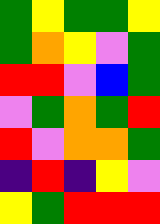[["green", "yellow", "green", "green", "yellow"], ["green", "orange", "yellow", "violet", "green"], ["red", "red", "violet", "blue", "green"], ["violet", "green", "orange", "green", "red"], ["red", "violet", "orange", "orange", "green"], ["indigo", "red", "indigo", "yellow", "violet"], ["yellow", "green", "red", "red", "red"]]